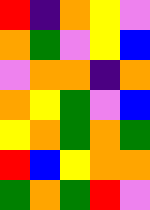[["red", "indigo", "orange", "yellow", "violet"], ["orange", "green", "violet", "yellow", "blue"], ["violet", "orange", "orange", "indigo", "orange"], ["orange", "yellow", "green", "violet", "blue"], ["yellow", "orange", "green", "orange", "green"], ["red", "blue", "yellow", "orange", "orange"], ["green", "orange", "green", "red", "violet"]]